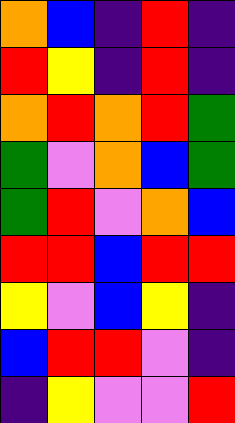[["orange", "blue", "indigo", "red", "indigo"], ["red", "yellow", "indigo", "red", "indigo"], ["orange", "red", "orange", "red", "green"], ["green", "violet", "orange", "blue", "green"], ["green", "red", "violet", "orange", "blue"], ["red", "red", "blue", "red", "red"], ["yellow", "violet", "blue", "yellow", "indigo"], ["blue", "red", "red", "violet", "indigo"], ["indigo", "yellow", "violet", "violet", "red"]]